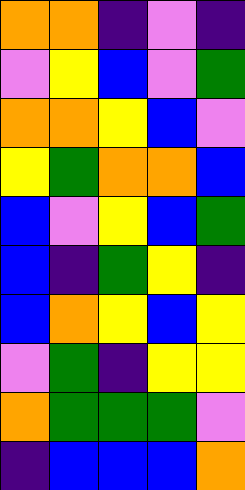[["orange", "orange", "indigo", "violet", "indigo"], ["violet", "yellow", "blue", "violet", "green"], ["orange", "orange", "yellow", "blue", "violet"], ["yellow", "green", "orange", "orange", "blue"], ["blue", "violet", "yellow", "blue", "green"], ["blue", "indigo", "green", "yellow", "indigo"], ["blue", "orange", "yellow", "blue", "yellow"], ["violet", "green", "indigo", "yellow", "yellow"], ["orange", "green", "green", "green", "violet"], ["indigo", "blue", "blue", "blue", "orange"]]